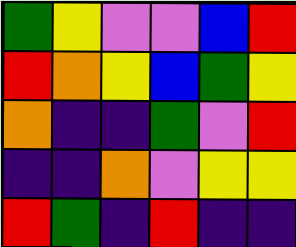[["green", "yellow", "violet", "violet", "blue", "red"], ["red", "orange", "yellow", "blue", "green", "yellow"], ["orange", "indigo", "indigo", "green", "violet", "red"], ["indigo", "indigo", "orange", "violet", "yellow", "yellow"], ["red", "green", "indigo", "red", "indigo", "indigo"]]